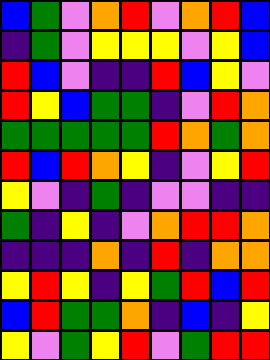[["blue", "green", "violet", "orange", "red", "violet", "orange", "red", "blue"], ["indigo", "green", "violet", "yellow", "yellow", "yellow", "violet", "yellow", "blue"], ["red", "blue", "violet", "indigo", "indigo", "red", "blue", "yellow", "violet"], ["red", "yellow", "blue", "green", "green", "indigo", "violet", "red", "orange"], ["green", "green", "green", "green", "green", "red", "orange", "green", "orange"], ["red", "blue", "red", "orange", "yellow", "indigo", "violet", "yellow", "red"], ["yellow", "violet", "indigo", "green", "indigo", "violet", "violet", "indigo", "indigo"], ["green", "indigo", "yellow", "indigo", "violet", "orange", "red", "red", "orange"], ["indigo", "indigo", "indigo", "orange", "indigo", "red", "indigo", "orange", "orange"], ["yellow", "red", "yellow", "indigo", "yellow", "green", "red", "blue", "red"], ["blue", "red", "green", "green", "orange", "indigo", "blue", "indigo", "yellow"], ["yellow", "violet", "green", "yellow", "red", "violet", "green", "red", "red"]]